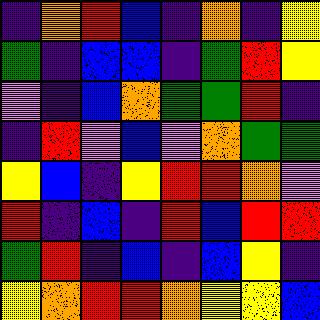[["indigo", "orange", "red", "blue", "indigo", "orange", "indigo", "yellow"], ["green", "indigo", "blue", "blue", "indigo", "green", "red", "yellow"], ["violet", "indigo", "blue", "orange", "green", "green", "red", "indigo"], ["indigo", "red", "violet", "blue", "violet", "orange", "green", "green"], ["yellow", "blue", "indigo", "yellow", "red", "red", "orange", "violet"], ["red", "indigo", "blue", "indigo", "red", "blue", "red", "red"], ["green", "red", "indigo", "blue", "indigo", "blue", "yellow", "indigo"], ["yellow", "orange", "red", "red", "orange", "yellow", "yellow", "blue"]]